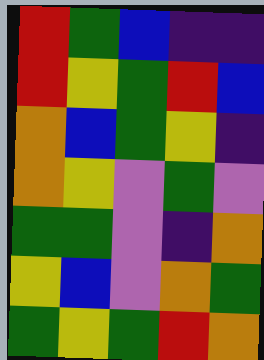[["red", "green", "blue", "indigo", "indigo"], ["red", "yellow", "green", "red", "blue"], ["orange", "blue", "green", "yellow", "indigo"], ["orange", "yellow", "violet", "green", "violet"], ["green", "green", "violet", "indigo", "orange"], ["yellow", "blue", "violet", "orange", "green"], ["green", "yellow", "green", "red", "orange"]]